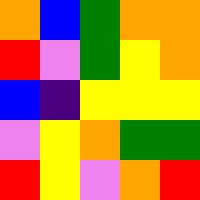[["orange", "blue", "green", "orange", "orange"], ["red", "violet", "green", "yellow", "orange"], ["blue", "indigo", "yellow", "yellow", "yellow"], ["violet", "yellow", "orange", "green", "green"], ["red", "yellow", "violet", "orange", "red"]]